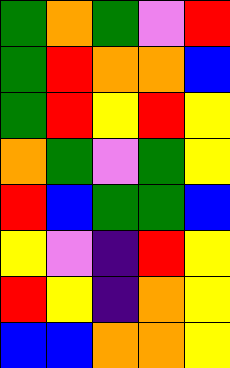[["green", "orange", "green", "violet", "red"], ["green", "red", "orange", "orange", "blue"], ["green", "red", "yellow", "red", "yellow"], ["orange", "green", "violet", "green", "yellow"], ["red", "blue", "green", "green", "blue"], ["yellow", "violet", "indigo", "red", "yellow"], ["red", "yellow", "indigo", "orange", "yellow"], ["blue", "blue", "orange", "orange", "yellow"]]